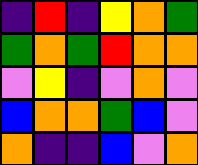[["indigo", "red", "indigo", "yellow", "orange", "green"], ["green", "orange", "green", "red", "orange", "orange"], ["violet", "yellow", "indigo", "violet", "orange", "violet"], ["blue", "orange", "orange", "green", "blue", "violet"], ["orange", "indigo", "indigo", "blue", "violet", "orange"]]